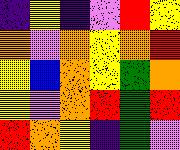[["indigo", "yellow", "indigo", "violet", "red", "yellow"], ["orange", "violet", "orange", "yellow", "orange", "red"], ["yellow", "blue", "orange", "yellow", "green", "orange"], ["yellow", "violet", "orange", "red", "green", "red"], ["red", "orange", "yellow", "indigo", "green", "violet"]]